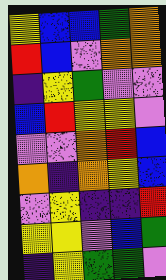[["yellow", "blue", "blue", "green", "orange"], ["red", "blue", "violet", "orange", "orange"], ["indigo", "yellow", "green", "violet", "violet"], ["blue", "red", "yellow", "yellow", "violet"], ["violet", "violet", "orange", "red", "blue"], ["orange", "indigo", "orange", "yellow", "blue"], ["violet", "yellow", "indigo", "indigo", "red"], ["yellow", "yellow", "violet", "blue", "green"], ["indigo", "yellow", "green", "green", "violet"]]